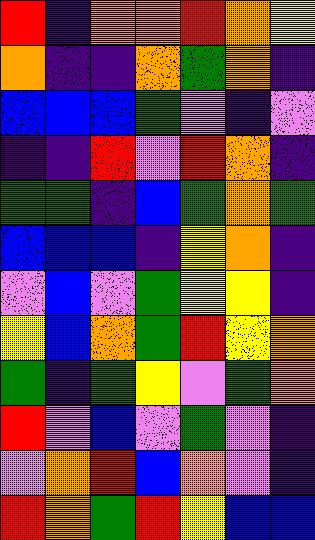[["red", "indigo", "orange", "orange", "red", "orange", "yellow"], ["orange", "indigo", "indigo", "orange", "green", "orange", "indigo"], ["blue", "blue", "blue", "green", "violet", "indigo", "violet"], ["indigo", "indigo", "red", "violet", "red", "orange", "indigo"], ["green", "green", "indigo", "blue", "green", "orange", "green"], ["blue", "blue", "blue", "indigo", "yellow", "orange", "indigo"], ["violet", "blue", "violet", "green", "yellow", "yellow", "indigo"], ["yellow", "blue", "orange", "green", "red", "yellow", "orange"], ["green", "indigo", "green", "yellow", "violet", "green", "orange"], ["red", "violet", "blue", "violet", "green", "violet", "indigo"], ["violet", "orange", "red", "blue", "orange", "violet", "indigo"], ["red", "orange", "green", "red", "yellow", "blue", "blue"]]